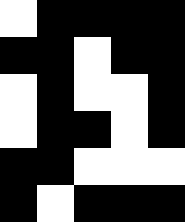[["white", "black", "black", "black", "black"], ["black", "black", "white", "black", "black"], ["white", "black", "white", "white", "black"], ["white", "black", "black", "white", "black"], ["black", "black", "white", "white", "white"], ["black", "white", "black", "black", "black"]]